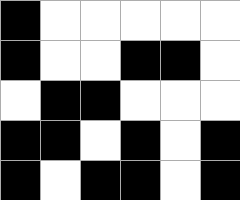[["black", "white", "white", "white", "white", "white"], ["black", "white", "white", "black", "black", "white"], ["white", "black", "black", "white", "white", "white"], ["black", "black", "white", "black", "white", "black"], ["black", "white", "black", "black", "white", "black"]]